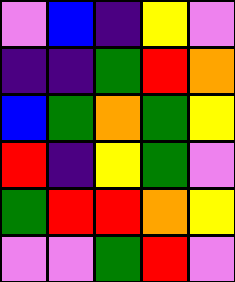[["violet", "blue", "indigo", "yellow", "violet"], ["indigo", "indigo", "green", "red", "orange"], ["blue", "green", "orange", "green", "yellow"], ["red", "indigo", "yellow", "green", "violet"], ["green", "red", "red", "orange", "yellow"], ["violet", "violet", "green", "red", "violet"]]